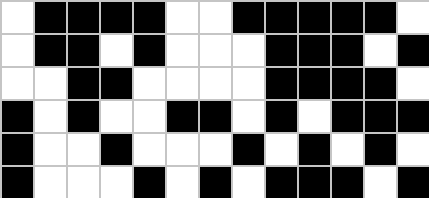[["white", "black", "black", "black", "black", "white", "white", "black", "black", "black", "black", "black", "white"], ["white", "black", "black", "white", "black", "white", "white", "white", "black", "black", "black", "white", "black"], ["white", "white", "black", "black", "white", "white", "white", "white", "black", "black", "black", "black", "white"], ["black", "white", "black", "white", "white", "black", "black", "white", "black", "white", "black", "black", "black"], ["black", "white", "white", "black", "white", "white", "white", "black", "white", "black", "white", "black", "white"], ["black", "white", "white", "white", "black", "white", "black", "white", "black", "black", "black", "white", "black"]]